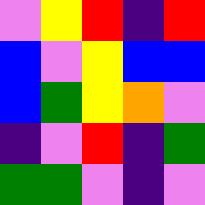[["violet", "yellow", "red", "indigo", "red"], ["blue", "violet", "yellow", "blue", "blue"], ["blue", "green", "yellow", "orange", "violet"], ["indigo", "violet", "red", "indigo", "green"], ["green", "green", "violet", "indigo", "violet"]]